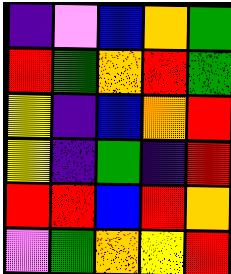[["indigo", "violet", "blue", "orange", "green"], ["red", "green", "orange", "red", "green"], ["yellow", "indigo", "blue", "orange", "red"], ["yellow", "indigo", "green", "indigo", "red"], ["red", "red", "blue", "red", "orange"], ["violet", "green", "orange", "yellow", "red"]]